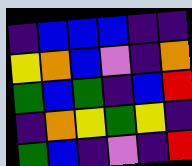[["indigo", "blue", "blue", "blue", "indigo", "indigo"], ["yellow", "orange", "blue", "violet", "indigo", "orange"], ["green", "blue", "green", "indigo", "blue", "red"], ["indigo", "orange", "yellow", "green", "yellow", "indigo"], ["green", "blue", "indigo", "violet", "indigo", "red"]]